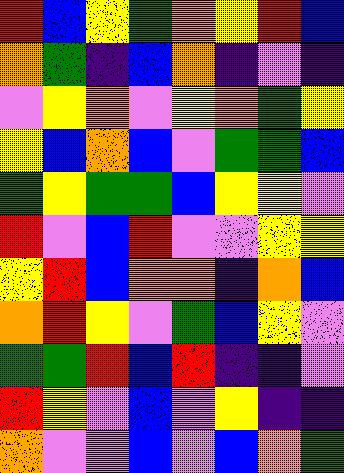[["red", "blue", "yellow", "green", "orange", "yellow", "red", "blue"], ["orange", "green", "indigo", "blue", "orange", "indigo", "violet", "indigo"], ["violet", "yellow", "orange", "violet", "yellow", "orange", "green", "yellow"], ["yellow", "blue", "orange", "blue", "violet", "green", "green", "blue"], ["green", "yellow", "green", "green", "blue", "yellow", "yellow", "violet"], ["red", "violet", "blue", "red", "violet", "violet", "yellow", "yellow"], ["yellow", "red", "blue", "orange", "orange", "indigo", "orange", "blue"], ["orange", "red", "yellow", "violet", "green", "blue", "yellow", "violet"], ["green", "green", "red", "blue", "red", "indigo", "indigo", "violet"], ["red", "yellow", "violet", "blue", "violet", "yellow", "indigo", "indigo"], ["orange", "violet", "violet", "blue", "violet", "blue", "orange", "green"]]